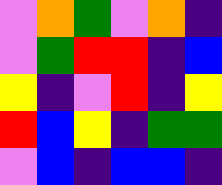[["violet", "orange", "green", "violet", "orange", "indigo"], ["violet", "green", "red", "red", "indigo", "blue"], ["yellow", "indigo", "violet", "red", "indigo", "yellow"], ["red", "blue", "yellow", "indigo", "green", "green"], ["violet", "blue", "indigo", "blue", "blue", "indigo"]]